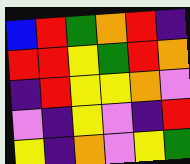[["blue", "red", "green", "orange", "red", "indigo"], ["red", "red", "yellow", "green", "red", "orange"], ["indigo", "red", "yellow", "yellow", "orange", "violet"], ["violet", "indigo", "yellow", "violet", "indigo", "red"], ["yellow", "indigo", "orange", "violet", "yellow", "green"]]